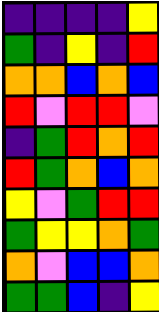[["indigo", "indigo", "indigo", "indigo", "yellow"], ["green", "indigo", "yellow", "indigo", "red"], ["orange", "orange", "blue", "orange", "blue"], ["red", "violet", "red", "red", "violet"], ["indigo", "green", "red", "orange", "red"], ["red", "green", "orange", "blue", "orange"], ["yellow", "violet", "green", "red", "red"], ["green", "yellow", "yellow", "orange", "green"], ["orange", "violet", "blue", "blue", "orange"], ["green", "green", "blue", "indigo", "yellow"]]